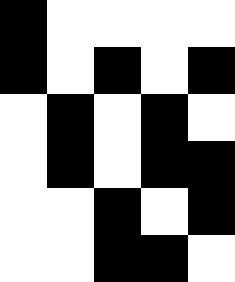[["black", "white", "white", "white", "white"], ["black", "white", "black", "white", "black"], ["white", "black", "white", "black", "white"], ["white", "black", "white", "black", "black"], ["white", "white", "black", "white", "black"], ["white", "white", "black", "black", "white"]]